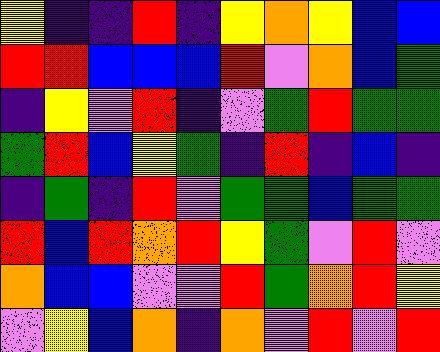[["yellow", "indigo", "indigo", "red", "indigo", "yellow", "orange", "yellow", "blue", "blue"], ["red", "red", "blue", "blue", "blue", "red", "violet", "orange", "blue", "green"], ["indigo", "yellow", "violet", "red", "indigo", "violet", "green", "red", "green", "green"], ["green", "red", "blue", "yellow", "green", "indigo", "red", "indigo", "blue", "indigo"], ["indigo", "green", "indigo", "red", "violet", "green", "green", "blue", "green", "green"], ["red", "blue", "red", "orange", "red", "yellow", "green", "violet", "red", "violet"], ["orange", "blue", "blue", "violet", "violet", "red", "green", "orange", "red", "yellow"], ["violet", "yellow", "blue", "orange", "indigo", "orange", "violet", "red", "violet", "red"]]